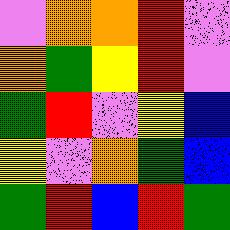[["violet", "orange", "orange", "red", "violet"], ["orange", "green", "yellow", "red", "violet"], ["green", "red", "violet", "yellow", "blue"], ["yellow", "violet", "orange", "green", "blue"], ["green", "red", "blue", "red", "green"]]